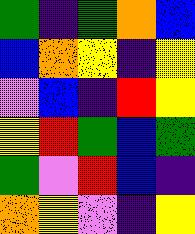[["green", "indigo", "green", "orange", "blue"], ["blue", "orange", "yellow", "indigo", "yellow"], ["violet", "blue", "indigo", "red", "yellow"], ["yellow", "red", "green", "blue", "green"], ["green", "violet", "red", "blue", "indigo"], ["orange", "yellow", "violet", "indigo", "yellow"]]